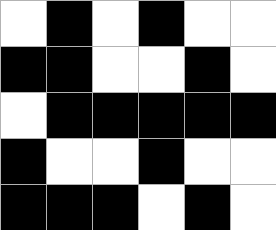[["white", "black", "white", "black", "white", "white"], ["black", "black", "white", "white", "black", "white"], ["white", "black", "black", "black", "black", "black"], ["black", "white", "white", "black", "white", "white"], ["black", "black", "black", "white", "black", "white"]]